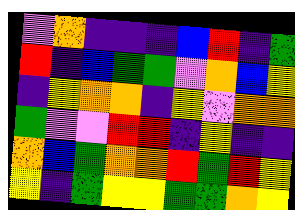[["violet", "orange", "indigo", "indigo", "indigo", "blue", "red", "indigo", "green"], ["red", "indigo", "blue", "green", "green", "violet", "orange", "blue", "yellow"], ["indigo", "yellow", "orange", "orange", "indigo", "yellow", "violet", "orange", "orange"], ["green", "violet", "violet", "red", "red", "indigo", "yellow", "indigo", "indigo"], ["orange", "blue", "green", "orange", "orange", "red", "green", "red", "yellow"], ["yellow", "indigo", "green", "yellow", "yellow", "green", "green", "orange", "yellow"]]